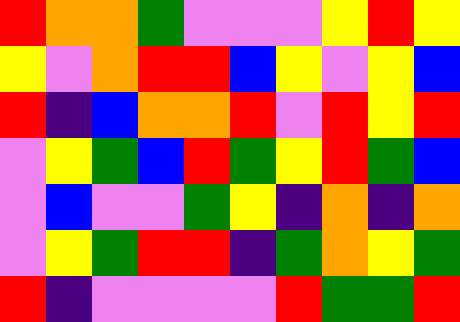[["red", "orange", "orange", "green", "violet", "violet", "violet", "yellow", "red", "yellow"], ["yellow", "violet", "orange", "red", "red", "blue", "yellow", "violet", "yellow", "blue"], ["red", "indigo", "blue", "orange", "orange", "red", "violet", "red", "yellow", "red"], ["violet", "yellow", "green", "blue", "red", "green", "yellow", "red", "green", "blue"], ["violet", "blue", "violet", "violet", "green", "yellow", "indigo", "orange", "indigo", "orange"], ["violet", "yellow", "green", "red", "red", "indigo", "green", "orange", "yellow", "green"], ["red", "indigo", "violet", "violet", "violet", "violet", "red", "green", "green", "red"]]